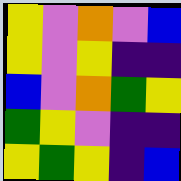[["yellow", "violet", "orange", "violet", "blue"], ["yellow", "violet", "yellow", "indigo", "indigo"], ["blue", "violet", "orange", "green", "yellow"], ["green", "yellow", "violet", "indigo", "indigo"], ["yellow", "green", "yellow", "indigo", "blue"]]